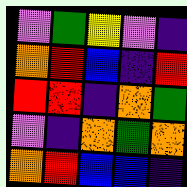[["violet", "green", "yellow", "violet", "indigo"], ["orange", "red", "blue", "indigo", "red"], ["red", "red", "indigo", "orange", "green"], ["violet", "indigo", "orange", "green", "orange"], ["orange", "red", "blue", "blue", "indigo"]]